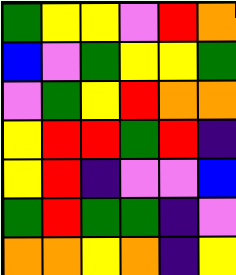[["green", "yellow", "yellow", "violet", "red", "orange"], ["blue", "violet", "green", "yellow", "yellow", "green"], ["violet", "green", "yellow", "red", "orange", "orange"], ["yellow", "red", "red", "green", "red", "indigo"], ["yellow", "red", "indigo", "violet", "violet", "blue"], ["green", "red", "green", "green", "indigo", "violet"], ["orange", "orange", "yellow", "orange", "indigo", "yellow"]]